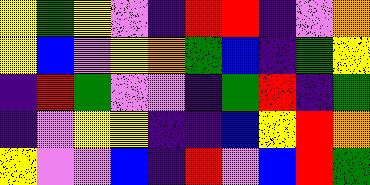[["yellow", "green", "yellow", "violet", "indigo", "red", "red", "indigo", "violet", "orange"], ["yellow", "blue", "violet", "yellow", "orange", "green", "blue", "indigo", "green", "yellow"], ["indigo", "red", "green", "violet", "violet", "indigo", "green", "red", "indigo", "green"], ["indigo", "violet", "yellow", "yellow", "indigo", "indigo", "blue", "yellow", "red", "orange"], ["yellow", "violet", "violet", "blue", "indigo", "red", "violet", "blue", "red", "green"]]